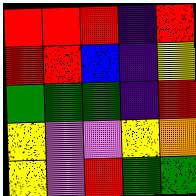[["red", "red", "red", "indigo", "red"], ["red", "red", "blue", "indigo", "yellow"], ["green", "green", "green", "indigo", "red"], ["yellow", "violet", "violet", "yellow", "orange"], ["yellow", "violet", "red", "green", "green"]]